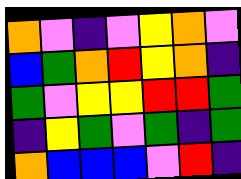[["orange", "violet", "indigo", "violet", "yellow", "orange", "violet"], ["blue", "green", "orange", "red", "yellow", "orange", "indigo"], ["green", "violet", "yellow", "yellow", "red", "red", "green"], ["indigo", "yellow", "green", "violet", "green", "indigo", "green"], ["orange", "blue", "blue", "blue", "violet", "red", "indigo"]]